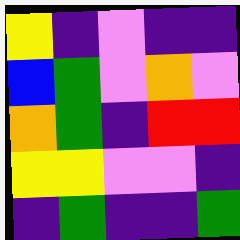[["yellow", "indigo", "violet", "indigo", "indigo"], ["blue", "green", "violet", "orange", "violet"], ["orange", "green", "indigo", "red", "red"], ["yellow", "yellow", "violet", "violet", "indigo"], ["indigo", "green", "indigo", "indigo", "green"]]